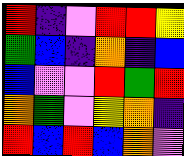[["red", "indigo", "violet", "red", "red", "yellow"], ["green", "blue", "indigo", "orange", "indigo", "blue"], ["blue", "violet", "violet", "red", "green", "red"], ["orange", "green", "violet", "yellow", "orange", "indigo"], ["red", "blue", "red", "blue", "orange", "violet"]]